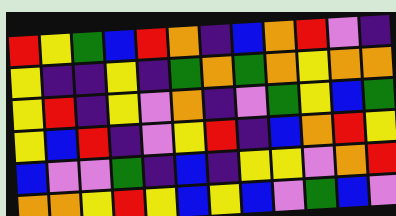[["red", "yellow", "green", "blue", "red", "orange", "indigo", "blue", "orange", "red", "violet", "indigo"], ["yellow", "indigo", "indigo", "yellow", "indigo", "green", "orange", "green", "orange", "yellow", "orange", "orange"], ["yellow", "red", "indigo", "yellow", "violet", "orange", "indigo", "violet", "green", "yellow", "blue", "green"], ["yellow", "blue", "red", "indigo", "violet", "yellow", "red", "indigo", "blue", "orange", "red", "yellow"], ["blue", "violet", "violet", "green", "indigo", "blue", "indigo", "yellow", "yellow", "violet", "orange", "red"], ["orange", "orange", "yellow", "red", "yellow", "blue", "yellow", "blue", "violet", "green", "blue", "violet"]]